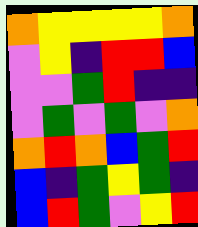[["orange", "yellow", "yellow", "yellow", "yellow", "orange"], ["violet", "yellow", "indigo", "red", "red", "blue"], ["violet", "violet", "green", "red", "indigo", "indigo"], ["violet", "green", "violet", "green", "violet", "orange"], ["orange", "red", "orange", "blue", "green", "red"], ["blue", "indigo", "green", "yellow", "green", "indigo"], ["blue", "red", "green", "violet", "yellow", "red"]]